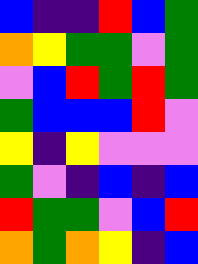[["blue", "indigo", "indigo", "red", "blue", "green"], ["orange", "yellow", "green", "green", "violet", "green"], ["violet", "blue", "red", "green", "red", "green"], ["green", "blue", "blue", "blue", "red", "violet"], ["yellow", "indigo", "yellow", "violet", "violet", "violet"], ["green", "violet", "indigo", "blue", "indigo", "blue"], ["red", "green", "green", "violet", "blue", "red"], ["orange", "green", "orange", "yellow", "indigo", "blue"]]